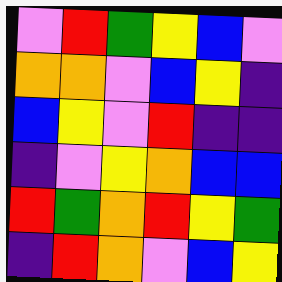[["violet", "red", "green", "yellow", "blue", "violet"], ["orange", "orange", "violet", "blue", "yellow", "indigo"], ["blue", "yellow", "violet", "red", "indigo", "indigo"], ["indigo", "violet", "yellow", "orange", "blue", "blue"], ["red", "green", "orange", "red", "yellow", "green"], ["indigo", "red", "orange", "violet", "blue", "yellow"]]